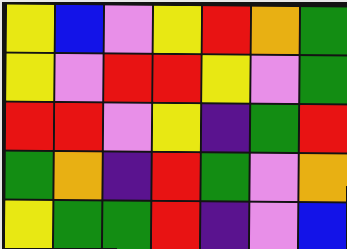[["yellow", "blue", "violet", "yellow", "red", "orange", "green"], ["yellow", "violet", "red", "red", "yellow", "violet", "green"], ["red", "red", "violet", "yellow", "indigo", "green", "red"], ["green", "orange", "indigo", "red", "green", "violet", "orange"], ["yellow", "green", "green", "red", "indigo", "violet", "blue"]]